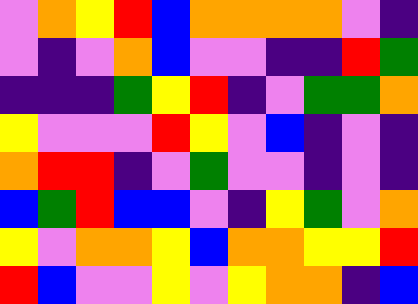[["violet", "orange", "yellow", "red", "blue", "orange", "orange", "orange", "orange", "violet", "indigo"], ["violet", "indigo", "violet", "orange", "blue", "violet", "violet", "indigo", "indigo", "red", "green"], ["indigo", "indigo", "indigo", "green", "yellow", "red", "indigo", "violet", "green", "green", "orange"], ["yellow", "violet", "violet", "violet", "red", "yellow", "violet", "blue", "indigo", "violet", "indigo"], ["orange", "red", "red", "indigo", "violet", "green", "violet", "violet", "indigo", "violet", "indigo"], ["blue", "green", "red", "blue", "blue", "violet", "indigo", "yellow", "green", "violet", "orange"], ["yellow", "violet", "orange", "orange", "yellow", "blue", "orange", "orange", "yellow", "yellow", "red"], ["red", "blue", "violet", "violet", "yellow", "violet", "yellow", "orange", "orange", "indigo", "blue"]]